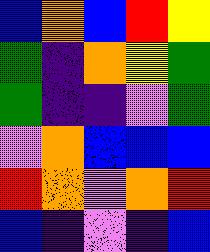[["blue", "orange", "blue", "red", "yellow"], ["green", "indigo", "orange", "yellow", "green"], ["green", "indigo", "indigo", "violet", "green"], ["violet", "orange", "blue", "blue", "blue"], ["red", "orange", "violet", "orange", "red"], ["blue", "indigo", "violet", "indigo", "blue"]]